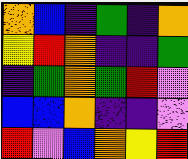[["orange", "blue", "indigo", "green", "indigo", "orange"], ["yellow", "red", "orange", "indigo", "indigo", "green"], ["indigo", "green", "orange", "green", "red", "violet"], ["blue", "blue", "orange", "indigo", "indigo", "violet"], ["red", "violet", "blue", "orange", "yellow", "red"]]